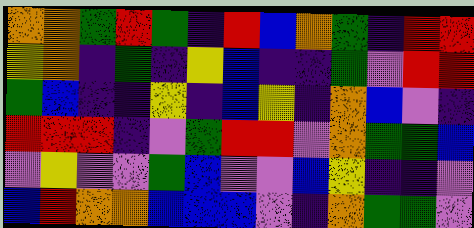[["orange", "orange", "green", "red", "green", "indigo", "red", "blue", "orange", "green", "indigo", "red", "red"], ["yellow", "orange", "indigo", "green", "indigo", "yellow", "blue", "indigo", "indigo", "green", "violet", "red", "red"], ["green", "blue", "indigo", "indigo", "yellow", "indigo", "blue", "yellow", "indigo", "orange", "blue", "violet", "indigo"], ["red", "red", "red", "indigo", "violet", "green", "red", "red", "violet", "orange", "green", "green", "blue"], ["violet", "yellow", "violet", "violet", "green", "blue", "violet", "violet", "blue", "yellow", "indigo", "indigo", "violet"], ["blue", "red", "orange", "orange", "blue", "blue", "blue", "violet", "indigo", "orange", "green", "green", "violet"]]